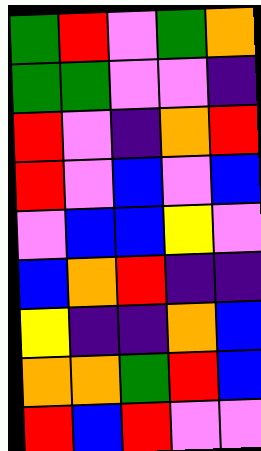[["green", "red", "violet", "green", "orange"], ["green", "green", "violet", "violet", "indigo"], ["red", "violet", "indigo", "orange", "red"], ["red", "violet", "blue", "violet", "blue"], ["violet", "blue", "blue", "yellow", "violet"], ["blue", "orange", "red", "indigo", "indigo"], ["yellow", "indigo", "indigo", "orange", "blue"], ["orange", "orange", "green", "red", "blue"], ["red", "blue", "red", "violet", "violet"]]